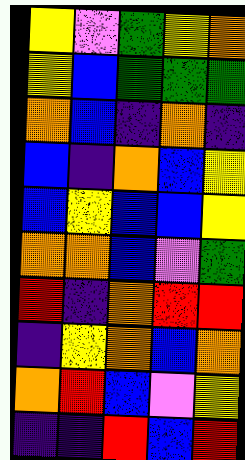[["yellow", "violet", "green", "yellow", "orange"], ["yellow", "blue", "green", "green", "green"], ["orange", "blue", "indigo", "orange", "indigo"], ["blue", "indigo", "orange", "blue", "yellow"], ["blue", "yellow", "blue", "blue", "yellow"], ["orange", "orange", "blue", "violet", "green"], ["red", "indigo", "orange", "red", "red"], ["indigo", "yellow", "orange", "blue", "orange"], ["orange", "red", "blue", "violet", "yellow"], ["indigo", "indigo", "red", "blue", "red"]]